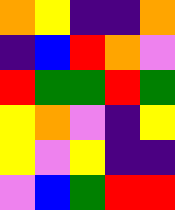[["orange", "yellow", "indigo", "indigo", "orange"], ["indigo", "blue", "red", "orange", "violet"], ["red", "green", "green", "red", "green"], ["yellow", "orange", "violet", "indigo", "yellow"], ["yellow", "violet", "yellow", "indigo", "indigo"], ["violet", "blue", "green", "red", "red"]]